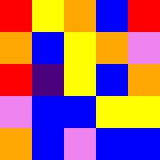[["red", "yellow", "orange", "blue", "red"], ["orange", "blue", "yellow", "orange", "violet"], ["red", "indigo", "yellow", "blue", "orange"], ["violet", "blue", "blue", "yellow", "yellow"], ["orange", "blue", "violet", "blue", "blue"]]